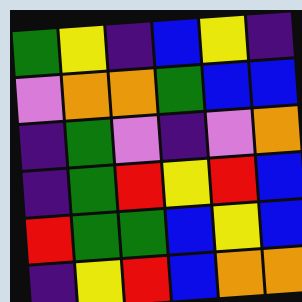[["green", "yellow", "indigo", "blue", "yellow", "indigo"], ["violet", "orange", "orange", "green", "blue", "blue"], ["indigo", "green", "violet", "indigo", "violet", "orange"], ["indigo", "green", "red", "yellow", "red", "blue"], ["red", "green", "green", "blue", "yellow", "blue"], ["indigo", "yellow", "red", "blue", "orange", "orange"]]